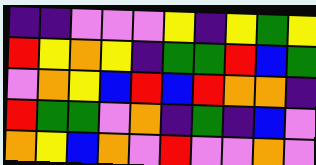[["indigo", "indigo", "violet", "violet", "violet", "yellow", "indigo", "yellow", "green", "yellow"], ["red", "yellow", "orange", "yellow", "indigo", "green", "green", "red", "blue", "green"], ["violet", "orange", "yellow", "blue", "red", "blue", "red", "orange", "orange", "indigo"], ["red", "green", "green", "violet", "orange", "indigo", "green", "indigo", "blue", "violet"], ["orange", "yellow", "blue", "orange", "violet", "red", "violet", "violet", "orange", "violet"]]